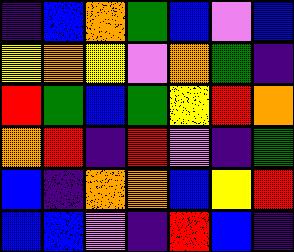[["indigo", "blue", "orange", "green", "blue", "violet", "blue"], ["yellow", "orange", "yellow", "violet", "orange", "green", "indigo"], ["red", "green", "blue", "green", "yellow", "red", "orange"], ["orange", "red", "indigo", "red", "violet", "indigo", "green"], ["blue", "indigo", "orange", "orange", "blue", "yellow", "red"], ["blue", "blue", "violet", "indigo", "red", "blue", "indigo"]]